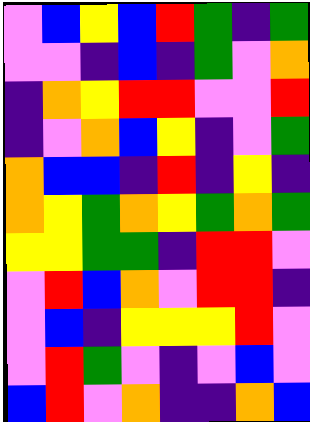[["violet", "blue", "yellow", "blue", "red", "green", "indigo", "green"], ["violet", "violet", "indigo", "blue", "indigo", "green", "violet", "orange"], ["indigo", "orange", "yellow", "red", "red", "violet", "violet", "red"], ["indigo", "violet", "orange", "blue", "yellow", "indigo", "violet", "green"], ["orange", "blue", "blue", "indigo", "red", "indigo", "yellow", "indigo"], ["orange", "yellow", "green", "orange", "yellow", "green", "orange", "green"], ["yellow", "yellow", "green", "green", "indigo", "red", "red", "violet"], ["violet", "red", "blue", "orange", "violet", "red", "red", "indigo"], ["violet", "blue", "indigo", "yellow", "yellow", "yellow", "red", "violet"], ["violet", "red", "green", "violet", "indigo", "violet", "blue", "violet"], ["blue", "red", "violet", "orange", "indigo", "indigo", "orange", "blue"]]